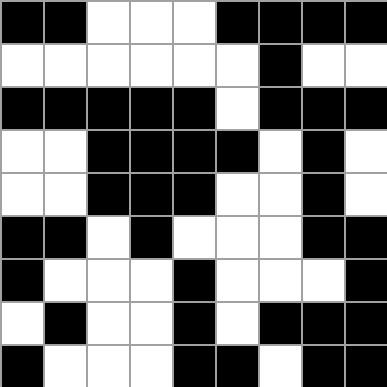[["black", "black", "white", "white", "white", "black", "black", "black", "black"], ["white", "white", "white", "white", "white", "white", "black", "white", "white"], ["black", "black", "black", "black", "black", "white", "black", "black", "black"], ["white", "white", "black", "black", "black", "black", "white", "black", "white"], ["white", "white", "black", "black", "black", "white", "white", "black", "white"], ["black", "black", "white", "black", "white", "white", "white", "black", "black"], ["black", "white", "white", "white", "black", "white", "white", "white", "black"], ["white", "black", "white", "white", "black", "white", "black", "black", "black"], ["black", "white", "white", "white", "black", "black", "white", "black", "black"]]